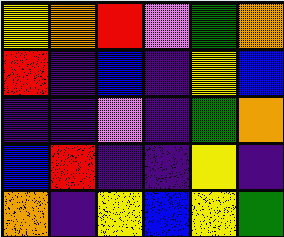[["yellow", "orange", "red", "violet", "green", "orange"], ["red", "indigo", "blue", "indigo", "yellow", "blue"], ["indigo", "indigo", "violet", "indigo", "green", "orange"], ["blue", "red", "indigo", "indigo", "yellow", "indigo"], ["orange", "indigo", "yellow", "blue", "yellow", "green"]]